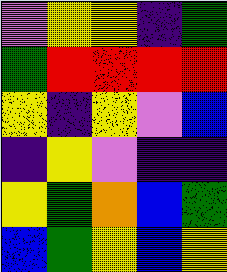[["violet", "yellow", "yellow", "indigo", "green"], ["green", "red", "red", "red", "red"], ["yellow", "indigo", "yellow", "violet", "blue"], ["indigo", "yellow", "violet", "indigo", "indigo"], ["yellow", "green", "orange", "blue", "green"], ["blue", "green", "yellow", "blue", "yellow"]]